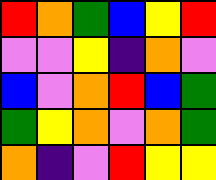[["red", "orange", "green", "blue", "yellow", "red"], ["violet", "violet", "yellow", "indigo", "orange", "violet"], ["blue", "violet", "orange", "red", "blue", "green"], ["green", "yellow", "orange", "violet", "orange", "green"], ["orange", "indigo", "violet", "red", "yellow", "yellow"]]